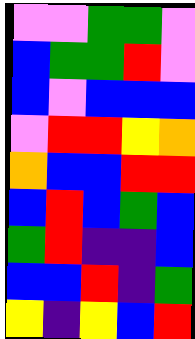[["violet", "violet", "green", "green", "violet"], ["blue", "green", "green", "red", "violet"], ["blue", "violet", "blue", "blue", "blue"], ["violet", "red", "red", "yellow", "orange"], ["orange", "blue", "blue", "red", "red"], ["blue", "red", "blue", "green", "blue"], ["green", "red", "indigo", "indigo", "blue"], ["blue", "blue", "red", "indigo", "green"], ["yellow", "indigo", "yellow", "blue", "red"]]